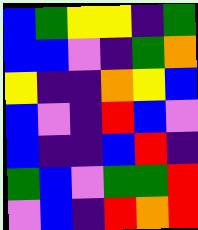[["blue", "green", "yellow", "yellow", "indigo", "green"], ["blue", "blue", "violet", "indigo", "green", "orange"], ["yellow", "indigo", "indigo", "orange", "yellow", "blue"], ["blue", "violet", "indigo", "red", "blue", "violet"], ["blue", "indigo", "indigo", "blue", "red", "indigo"], ["green", "blue", "violet", "green", "green", "red"], ["violet", "blue", "indigo", "red", "orange", "red"]]